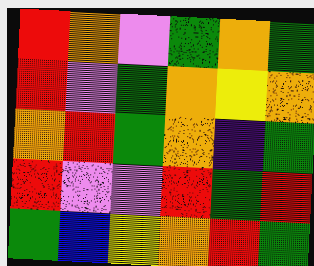[["red", "orange", "violet", "green", "orange", "green"], ["red", "violet", "green", "orange", "yellow", "orange"], ["orange", "red", "green", "orange", "indigo", "green"], ["red", "violet", "violet", "red", "green", "red"], ["green", "blue", "yellow", "orange", "red", "green"]]